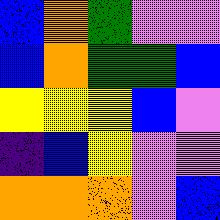[["blue", "orange", "green", "violet", "violet"], ["blue", "orange", "green", "green", "blue"], ["yellow", "yellow", "yellow", "blue", "violet"], ["indigo", "blue", "yellow", "violet", "violet"], ["orange", "orange", "orange", "violet", "blue"]]